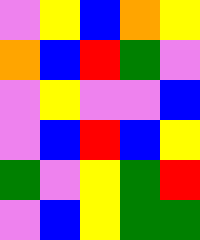[["violet", "yellow", "blue", "orange", "yellow"], ["orange", "blue", "red", "green", "violet"], ["violet", "yellow", "violet", "violet", "blue"], ["violet", "blue", "red", "blue", "yellow"], ["green", "violet", "yellow", "green", "red"], ["violet", "blue", "yellow", "green", "green"]]